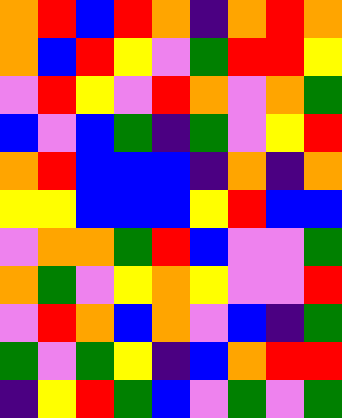[["orange", "red", "blue", "red", "orange", "indigo", "orange", "red", "orange"], ["orange", "blue", "red", "yellow", "violet", "green", "red", "red", "yellow"], ["violet", "red", "yellow", "violet", "red", "orange", "violet", "orange", "green"], ["blue", "violet", "blue", "green", "indigo", "green", "violet", "yellow", "red"], ["orange", "red", "blue", "blue", "blue", "indigo", "orange", "indigo", "orange"], ["yellow", "yellow", "blue", "blue", "blue", "yellow", "red", "blue", "blue"], ["violet", "orange", "orange", "green", "red", "blue", "violet", "violet", "green"], ["orange", "green", "violet", "yellow", "orange", "yellow", "violet", "violet", "red"], ["violet", "red", "orange", "blue", "orange", "violet", "blue", "indigo", "green"], ["green", "violet", "green", "yellow", "indigo", "blue", "orange", "red", "red"], ["indigo", "yellow", "red", "green", "blue", "violet", "green", "violet", "green"]]